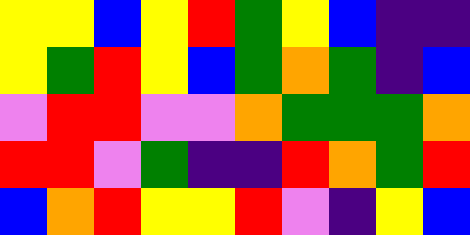[["yellow", "yellow", "blue", "yellow", "red", "green", "yellow", "blue", "indigo", "indigo"], ["yellow", "green", "red", "yellow", "blue", "green", "orange", "green", "indigo", "blue"], ["violet", "red", "red", "violet", "violet", "orange", "green", "green", "green", "orange"], ["red", "red", "violet", "green", "indigo", "indigo", "red", "orange", "green", "red"], ["blue", "orange", "red", "yellow", "yellow", "red", "violet", "indigo", "yellow", "blue"]]